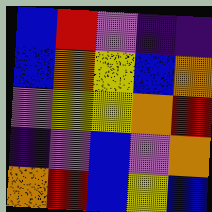[["blue", "red", "violet", "indigo", "indigo"], ["blue", "orange", "yellow", "blue", "orange"], ["violet", "yellow", "yellow", "orange", "red"], ["indigo", "violet", "blue", "violet", "orange"], ["orange", "red", "blue", "yellow", "blue"]]